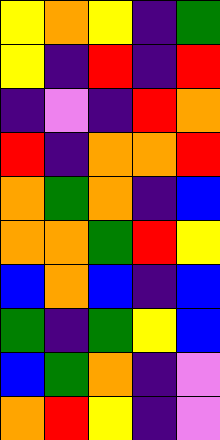[["yellow", "orange", "yellow", "indigo", "green"], ["yellow", "indigo", "red", "indigo", "red"], ["indigo", "violet", "indigo", "red", "orange"], ["red", "indigo", "orange", "orange", "red"], ["orange", "green", "orange", "indigo", "blue"], ["orange", "orange", "green", "red", "yellow"], ["blue", "orange", "blue", "indigo", "blue"], ["green", "indigo", "green", "yellow", "blue"], ["blue", "green", "orange", "indigo", "violet"], ["orange", "red", "yellow", "indigo", "violet"]]